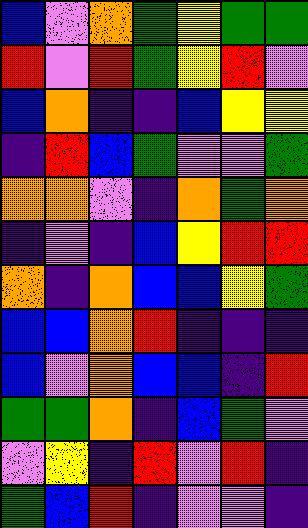[["blue", "violet", "orange", "green", "yellow", "green", "green"], ["red", "violet", "red", "green", "yellow", "red", "violet"], ["blue", "orange", "indigo", "indigo", "blue", "yellow", "yellow"], ["indigo", "red", "blue", "green", "violet", "violet", "green"], ["orange", "orange", "violet", "indigo", "orange", "green", "orange"], ["indigo", "violet", "indigo", "blue", "yellow", "red", "red"], ["orange", "indigo", "orange", "blue", "blue", "yellow", "green"], ["blue", "blue", "orange", "red", "indigo", "indigo", "indigo"], ["blue", "violet", "orange", "blue", "blue", "indigo", "red"], ["green", "green", "orange", "indigo", "blue", "green", "violet"], ["violet", "yellow", "indigo", "red", "violet", "red", "indigo"], ["green", "blue", "red", "indigo", "violet", "violet", "indigo"]]